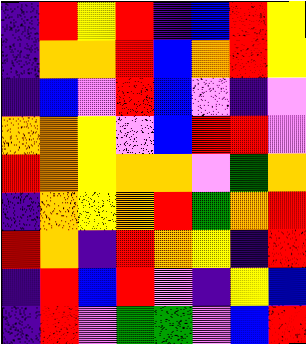[["indigo", "red", "yellow", "red", "indigo", "blue", "red", "yellow"], ["indigo", "orange", "orange", "red", "blue", "orange", "red", "yellow"], ["indigo", "blue", "violet", "red", "blue", "violet", "indigo", "violet"], ["orange", "orange", "yellow", "violet", "blue", "red", "red", "violet"], ["red", "orange", "yellow", "orange", "orange", "violet", "green", "orange"], ["indigo", "orange", "yellow", "orange", "red", "green", "orange", "red"], ["red", "orange", "indigo", "red", "orange", "yellow", "indigo", "red"], ["indigo", "red", "blue", "red", "violet", "indigo", "yellow", "blue"], ["indigo", "red", "violet", "green", "green", "violet", "blue", "red"]]